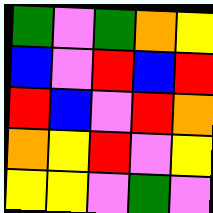[["green", "violet", "green", "orange", "yellow"], ["blue", "violet", "red", "blue", "red"], ["red", "blue", "violet", "red", "orange"], ["orange", "yellow", "red", "violet", "yellow"], ["yellow", "yellow", "violet", "green", "violet"]]